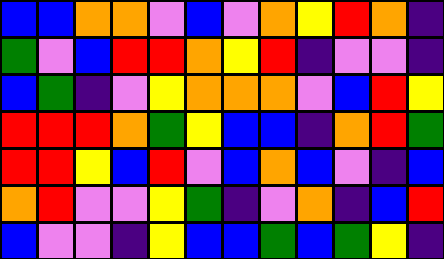[["blue", "blue", "orange", "orange", "violet", "blue", "violet", "orange", "yellow", "red", "orange", "indigo"], ["green", "violet", "blue", "red", "red", "orange", "yellow", "red", "indigo", "violet", "violet", "indigo"], ["blue", "green", "indigo", "violet", "yellow", "orange", "orange", "orange", "violet", "blue", "red", "yellow"], ["red", "red", "red", "orange", "green", "yellow", "blue", "blue", "indigo", "orange", "red", "green"], ["red", "red", "yellow", "blue", "red", "violet", "blue", "orange", "blue", "violet", "indigo", "blue"], ["orange", "red", "violet", "violet", "yellow", "green", "indigo", "violet", "orange", "indigo", "blue", "red"], ["blue", "violet", "violet", "indigo", "yellow", "blue", "blue", "green", "blue", "green", "yellow", "indigo"]]